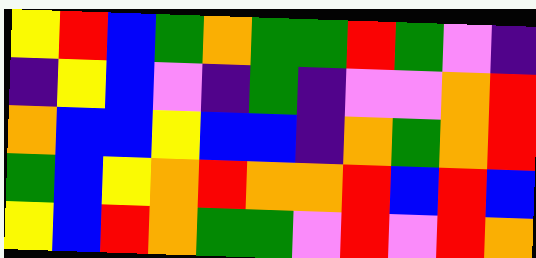[["yellow", "red", "blue", "green", "orange", "green", "green", "red", "green", "violet", "indigo"], ["indigo", "yellow", "blue", "violet", "indigo", "green", "indigo", "violet", "violet", "orange", "red"], ["orange", "blue", "blue", "yellow", "blue", "blue", "indigo", "orange", "green", "orange", "red"], ["green", "blue", "yellow", "orange", "red", "orange", "orange", "red", "blue", "red", "blue"], ["yellow", "blue", "red", "orange", "green", "green", "violet", "red", "violet", "red", "orange"]]